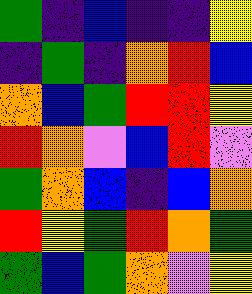[["green", "indigo", "blue", "indigo", "indigo", "yellow"], ["indigo", "green", "indigo", "orange", "red", "blue"], ["orange", "blue", "green", "red", "red", "yellow"], ["red", "orange", "violet", "blue", "red", "violet"], ["green", "orange", "blue", "indigo", "blue", "orange"], ["red", "yellow", "green", "red", "orange", "green"], ["green", "blue", "green", "orange", "violet", "yellow"]]